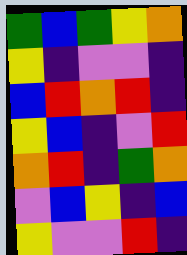[["green", "blue", "green", "yellow", "orange"], ["yellow", "indigo", "violet", "violet", "indigo"], ["blue", "red", "orange", "red", "indigo"], ["yellow", "blue", "indigo", "violet", "red"], ["orange", "red", "indigo", "green", "orange"], ["violet", "blue", "yellow", "indigo", "blue"], ["yellow", "violet", "violet", "red", "indigo"]]